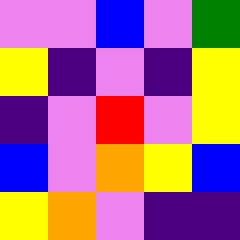[["violet", "violet", "blue", "violet", "green"], ["yellow", "indigo", "violet", "indigo", "yellow"], ["indigo", "violet", "red", "violet", "yellow"], ["blue", "violet", "orange", "yellow", "blue"], ["yellow", "orange", "violet", "indigo", "indigo"]]